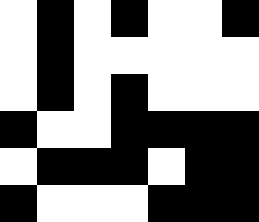[["white", "black", "white", "black", "white", "white", "black"], ["white", "black", "white", "white", "white", "white", "white"], ["white", "black", "white", "black", "white", "white", "white"], ["black", "white", "white", "black", "black", "black", "black"], ["white", "black", "black", "black", "white", "black", "black"], ["black", "white", "white", "white", "black", "black", "black"]]